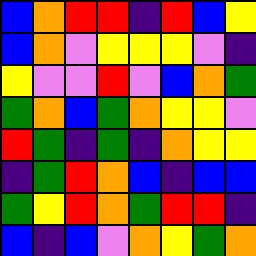[["blue", "orange", "red", "red", "indigo", "red", "blue", "yellow"], ["blue", "orange", "violet", "yellow", "yellow", "yellow", "violet", "indigo"], ["yellow", "violet", "violet", "red", "violet", "blue", "orange", "green"], ["green", "orange", "blue", "green", "orange", "yellow", "yellow", "violet"], ["red", "green", "indigo", "green", "indigo", "orange", "yellow", "yellow"], ["indigo", "green", "red", "orange", "blue", "indigo", "blue", "blue"], ["green", "yellow", "red", "orange", "green", "red", "red", "indigo"], ["blue", "indigo", "blue", "violet", "orange", "yellow", "green", "orange"]]